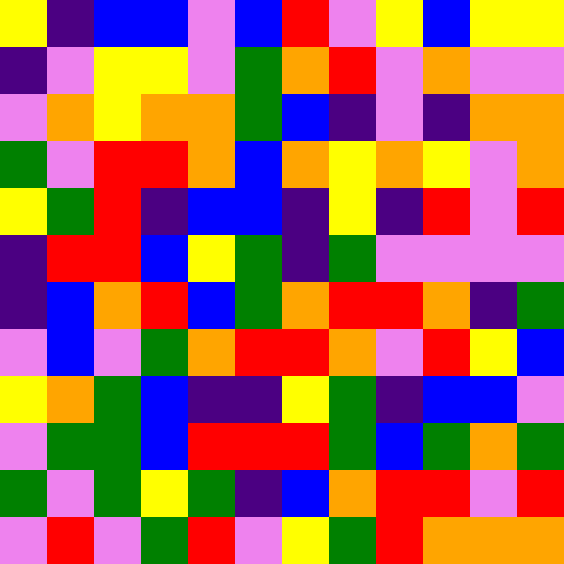[["yellow", "indigo", "blue", "blue", "violet", "blue", "red", "violet", "yellow", "blue", "yellow", "yellow"], ["indigo", "violet", "yellow", "yellow", "violet", "green", "orange", "red", "violet", "orange", "violet", "violet"], ["violet", "orange", "yellow", "orange", "orange", "green", "blue", "indigo", "violet", "indigo", "orange", "orange"], ["green", "violet", "red", "red", "orange", "blue", "orange", "yellow", "orange", "yellow", "violet", "orange"], ["yellow", "green", "red", "indigo", "blue", "blue", "indigo", "yellow", "indigo", "red", "violet", "red"], ["indigo", "red", "red", "blue", "yellow", "green", "indigo", "green", "violet", "violet", "violet", "violet"], ["indigo", "blue", "orange", "red", "blue", "green", "orange", "red", "red", "orange", "indigo", "green"], ["violet", "blue", "violet", "green", "orange", "red", "red", "orange", "violet", "red", "yellow", "blue"], ["yellow", "orange", "green", "blue", "indigo", "indigo", "yellow", "green", "indigo", "blue", "blue", "violet"], ["violet", "green", "green", "blue", "red", "red", "red", "green", "blue", "green", "orange", "green"], ["green", "violet", "green", "yellow", "green", "indigo", "blue", "orange", "red", "red", "violet", "red"], ["violet", "red", "violet", "green", "red", "violet", "yellow", "green", "red", "orange", "orange", "orange"]]